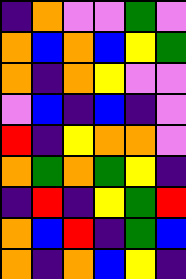[["indigo", "orange", "violet", "violet", "green", "violet"], ["orange", "blue", "orange", "blue", "yellow", "green"], ["orange", "indigo", "orange", "yellow", "violet", "violet"], ["violet", "blue", "indigo", "blue", "indigo", "violet"], ["red", "indigo", "yellow", "orange", "orange", "violet"], ["orange", "green", "orange", "green", "yellow", "indigo"], ["indigo", "red", "indigo", "yellow", "green", "red"], ["orange", "blue", "red", "indigo", "green", "blue"], ["orange", "indigo", "orange", "blue", "yellow", "indigo"]]